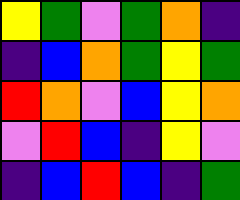[["yellow", "green", "violet", "green", "orange", "indigo"], ["indigo", "blue", "orange", "green", "yellow", "green"], ["red", "orange", "violet", "blue", "yellow", "orange"], ["violet", "red", "blue", "indigo", "yellow", "violet"], ["indigo", "blue", "red", "blue", "indigo", "green"]]